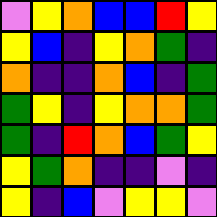[["violet", "yellow", "orange", "blue", "blue", "red", "yellow"], ["yellow", "blue", "indigo", "yellow", "orange", "green", "indigo"], ["orange", "indigo", "indigo", "orange", "blue", "indigo", "green"], ["green", "yellow", "indigo", "yellow", "orange", "orange", "green"], ["green", "indigo", "red", "orange", "blue", "green", "yellow"], ["yellow", "green", "orange", "indigo", "indigo", "violet", "indigo"], ["yellow", "indigo", "blue", "violet", "yellow", "yellow", "violet"]]